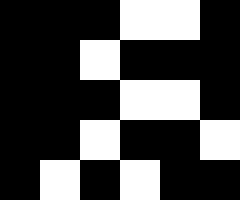[["black", "black", "black", "white", "white", "black"], ["black", "black", "white", "black", "black", "black"], ["black", "black", "black", "white", "white", "black"], ["black", "black", "white", "black", "black", "white"], ["black", "white", "black", "white", "black", "black"]]